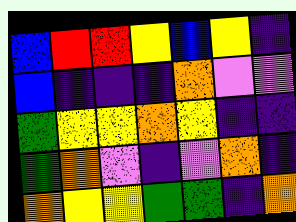[["blue", "red", "red", "yellow", "blue", "yellow", "indigo"], ["blue", "indigo", "indigo", "indigo", "orange", "violet", "violet"], ["green", "yellow", "yellow", "orange", "yellow", "indigo", "indigo"], ["green", "orange", "violet", "indigo", "violet", "orange", "indigo"], ["orange", "yellow", "yellow", "green", "green", "indigo", "orange"]]